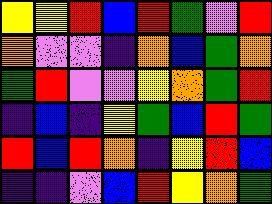[["yellow", "yellow", "red", "blue", "red", "green", "violet", "red"], ["orange", "violet", "violet", "indigo", "orange", "blue", "green", "orange"], ["green", "red", "violet", "violet", "yellow", "orange", "green", "red"], ["indigo", "blue", "indigo", "yellow", "green", "blue", "red", "green"], ["red", "blue", "red", "orange", "indigo", "yellow", "red", "blue"], ["indigo", "indigo", "violet", "blue", "red", "yellow", "orange", "green"]]